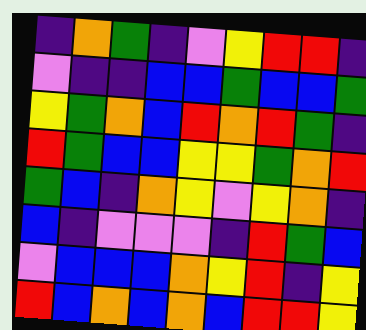[["indigo", "orange", "green", "indigo", "violet", "yellow", "red", "red", "indigo"], ["violet", "indigo", "indigo", "blue", "blue", "green", "blue", "blue", "green"], ["yellow", "green", "orange", "blue", "red", "orange", "red", "green", "indigo"], ["red", "green", "blue", "blue", "yellow", "yellow", "green", "orange", "red"], ["green", "blue", "indigo", "orange", "yellow", "violet", "yellow", "orange", "indigo"], ["blue", "indigo", "violet", "violet", "violet", "indigo", "red", "green", "blue"], ["violet", "blue", "blue", "blue", "orange", "yellow", "red", "indigo", "yellow"], ["red", "blue", "orange", "blue", "orange", "blue", "red", "red", "yellow"]]